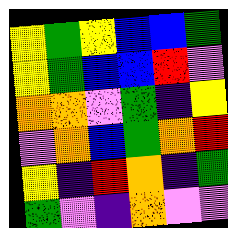[["yellow", "green", "yellow", "blue", "blue", "green"], ["yellow", "green", "blue", "blue", "red", "violet"], ["orange", "orange", "violet", "green", "indigo", "yellow"], ["violet", "orange", "blue", "green", "orange", "red"], ["yellow", "indigo", "red", "orange", "indigo", "green"], ["green", "violet", "indigo", "orange", "violet", "violet"]]